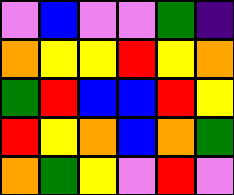[["violet", "blue", "violet", "violet", "green", "indigo"], ["orange", "yellow", "yellow", "red", "yellow", "orange"], ["green", "red", "blue", "blue", "red", "yellow"], ["red", "yellow", "orange", "blue", "orange", "green"], ["orange", "green", "yellow", "violet", "red", "violet"]]